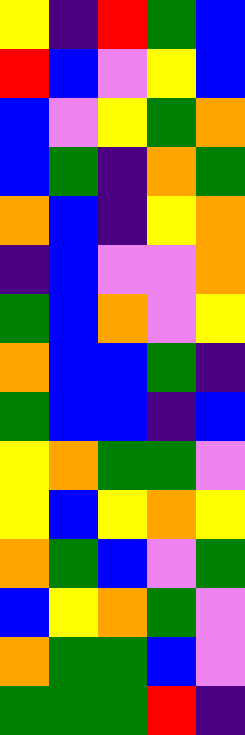[["yellow", "indigo", "red", "green", "blue"], ["red", "blue", "violet", "yellow", "blue"], ["blue", "violet", "yellow", "green", "orange"], ["blue", "green", "indigo", "orange", "green"], ["orange", "blue", "indigo", "yellow", "orange"], ["indigo", "blue", "violet", "violet", "orange"], ["green", "blue", "orange", "violet", "yellow"], ["orange", "blue", "blue", "green", "indigo"], ["green", "blue", "blue", "indigo", "blue"], ["yellow", "orange", "green", "green", "violet"], ["yellow", "blue", "yellow", "orange", "yellow"], ["orange", "green", "blue", "violet", "green"], ["blue", "yellow", "orange", "green", "violet"], ["orange", "green", "green", "blue", "violet"], ["green", "green", "green", "red", "indigo"]]